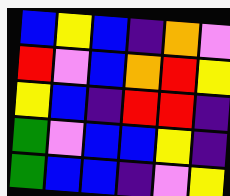[["blue", "yellow", "blue", "indigo", "orange", "violet"], ["red", "violet", "blue", "orange", "red", "yellow"], ["yellow", "blue", "indigo", "red", "red", "indigo"], ["green", "violet", "blue", "blue", "yellow", "indigo"], ["green", "blue", "blue", "indigo", "violet", "yellow"]]